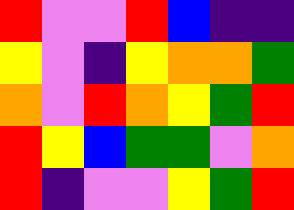[["red", "violet", "violet", "red", "blue", "indigo", "indigo"], ["yellow", "violet", "indigo", "yellow", "orange", "orange", "green"], ["orange", "violet", "red", "orange", "yellow", "green", "red"], ["red", "yellow", "blue", "green", "green", "violet", "orange"], ["red", "indigo", "violet", "violet", "yellow", "green", "red"]]